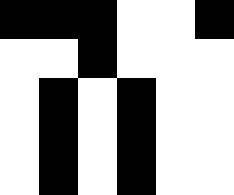[["black", "black", "black", "white", "white", "black"], ["white", "white", "black", "white", "white", "white"], ["white", "black", "white", "black", "white", "white"], ["white", "black", "white", "black", "white", "white"], ["white", "black", "white", "black", "white", "white"]]